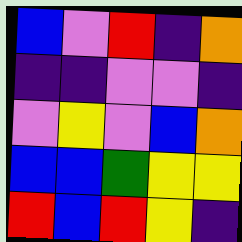[["blue", "violet", "red", "indigo", "orange"], ["indigo", "indigo", "violet", "violet", "indigo"], ["violet", "yellow", "violet", "blue", "orange"], ["blue", "blue", "green", "yellow", "yellow"], ["red", "blue", "red", "yellow", "indigo"]]